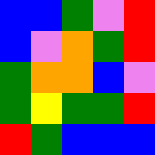[["blue", "blue", "green", "violet", "red"], ["blue", "violet", "orange", "green", "red"], ["green", "orange", "orange", "blue", "violet"], ["green", "yellow", "green", "green", "red"], ["red", "green", "blue", "blue", "blue"]]